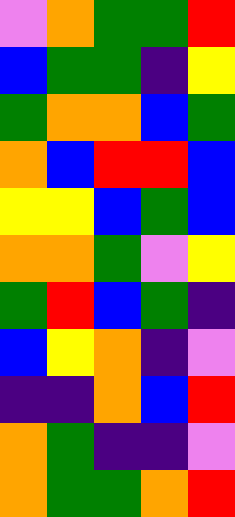[["violet", "orange", "green", "green", "red"], ["blue", "green", "green", "indigo", "yellow"], ["green", "orange", "orange", "blue", "green"], ["orange", "blue", "red", "red", "blue"], ["yellow", "yellow", "blue", "green", "blue"], ["orange", "orange", "green", "violet", "yellow"], ["green", "red", "blue", "green", "indigo"], ["blue", "yellow", "orange", "indigo", "violet"], ["indigo", "indigo", "orange", "blue", "red"], ["orange", "green", "indigo", "indigo", "violet"], ["orange", "green", "green", "orange", "red"]]